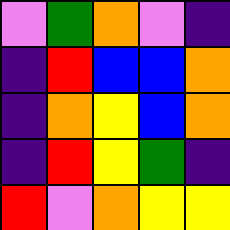[["violet", "green", "orange", "violet", "indigo"], ["indigo", "red", "blue", "blue", "orange"], ["indigo", "orange", "yellow", "blue", "orange"], ["indigo", "red", "yellow", "green", "indigo"], ["red", "violet", "orange", "yellow", "yellow"]]